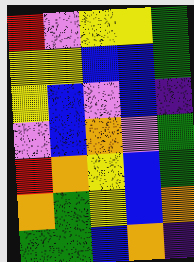[["red", "violet", "yellow", "yellow", "green"], ["yellow", "yellow", "blue", "blue", "green"], ["yellow", "blue", "violet", "blue", "indigo"], ["violet", "blue", "orange", "violet", "green"], ["red", "orange", "yellow", "blue", "green"], ["orange", "green", "yellow", "blue", "orange"], ["green", "green", "blue", "orange", "indigo"]]